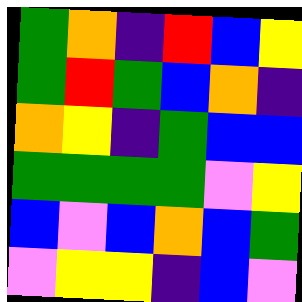[["green", "orange", "indigo", "red", "blue", "yellow"], ["green", "red", "green", "blue", "orange", "indigo"], ["orange", "yellow", "indigo", "green", "blue", "blue"], ["green", "green", "green", "green", "violet", "yellow"], ["blue", "violet", "blue", "orange", "blue", "green"], ["violet", "yellow", "yellow", "indigo", "blue", "violet"]]